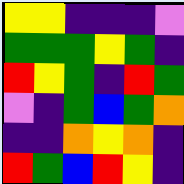[["yellow", "yellow", "indigo", "indigo", "indigo", "violet"], ["green", "green", "green", "yellow", "green", "indigo"], ["red", "yellow", "green", "indigo", "red", "green"], ["violet", "indigo", "green", "blue", "green", "orange"], ["indigo", "indigo", "orange", "yellow", "orange", "indigo"], ["red", "green", "blue", "red", "yellow", "indigo"]]